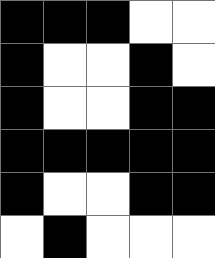[["black", "black", "black", "white", "white"], ["black", "white", "white", "black", "white"], ["black", "white", "white", "black", "black"], ["black", "black", "black", "black", "black"], ["black", "white", "white", "black", "black"], ["white", "black", "white", "white", "white"]]